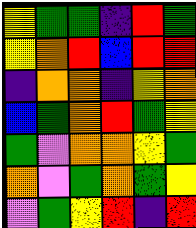[["yellow", "green", "green", "indigo", "red", "green"], ["yellow", "orange", "red", "blue", "red", "red"], ["indigo", "orange", "orange", "indigo", "yellow", "orange"], ["blue", "green", "orange", "red", "green", "yellow"], ["green", "violet", "orange", "orange", "yellow", "green"], ["orange", "violet", "green", "orange", "green", "yellow"], ["violet", "green", "yellow", "red", "indigo", "red"]]